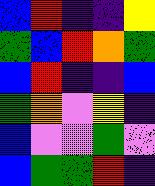[["blue", "red", "indigo", "indigo", "yellow"], ["green", "blue", "red", "orange", "green"], ["blue", "red", "indigo", "indigo", "blue"], ["green", "orange", "violet", "yellow", "indigo"], ["blue", "violet", "violet", "green", "violet"], ["blue", "green", "green", "red", "indigo"]]